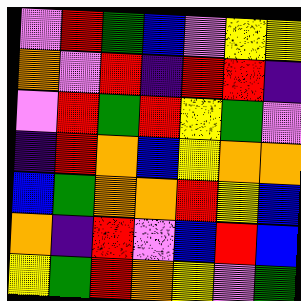[["violet", "red", "green", "blue", "violet", "yellow", "yellow"], ["orange", "violet", "red", "indigo", "red", "red", "indigo"], ["violet", "red", "green", "red", "yellow", "green", "violet"], ["indigo", "red", "orange", "blue", "yellow", "orange", "orange"], ["blue", "green", "orange", "orange", "red", "yellow", "blue"], ["orange", "indigo", "red", "violet", "blue", "red", "blue"], ["yellow", "green", "red", "orange", "yellow", "violet", "green"]]